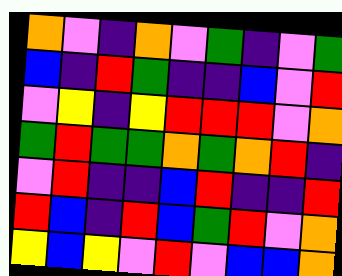[["orange", "violet", "indigo", "orange", "violet", "green", "indigo", "violet", "green"], ["blue", "indigo", "red", "green", "indigo", "indigo", "blue", "violet", "red"], ["violet", "yellow", "indigo", "yellow", "red", "red", "red", "violet", "orange"], ["green", "red", "green", "green", "orange", "green", "orange", "red", "indigo"], ["violet", "red", "indigo", "indigo", "blue", "red", "indigo", "indigo", "red"], ["red", "blue", "indigo", "red", "blue", "green", "red", "violet", "orange"], ["yellow", "blue", "yellow", "violet", "red", "violet", "blue", "blue", "orange"]]